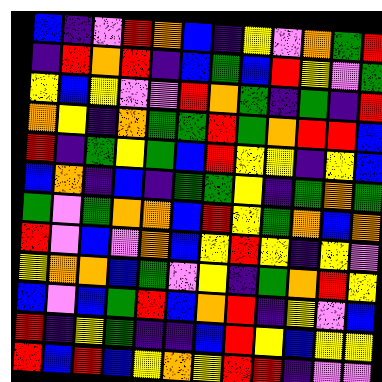[["blue", "indigo", "violet", "red", "orange", "blue", "indigo", "yellow", "violet", "orange", "green", "red"], ["indigo", "red", "orange", "red", "indigo", "blue", "green", "blue", "red", "yellow", "violet", "green"], ["yellow", "blue", "yellow", "violet", "violet", "red", "orange", "green", "indigo", "green", "indigo", "red"], ["orange", "yellow", "indigo", "orange", "green", "green", "red", "green", "orange", "red", "red", "blue"], ["red", "indigo", "green", "yellow", "green", "blue", "red", "yellow", "yellow", "indigo", "yellow", "blue"], ["blue", "orange", "indigo", "blue", "indigo", "green", "green", "yellow", "indigo", "green", "orange", "green"], ["green", "violet", "green", "orange", "orange", "blue", "red", "yellow", "green", "orange", "blue", "orange"], ["red", "violet", "blue", "violet", "orange", "blue", "yellow", "red", "yellow", "indigo", "yellow", "violet"], ["yellow", "orange", "orange", "blue", "green", "violet", "yellow", "indigo", "green", "orange", "red", "yellow"], ["blue", "violet", "blue", "green", "red", "blue", "orange", "red", "indigo", "yellow", "violet", "blue"], ["red", "indigo", "yellow", "green", "indigo", "indigo", "blue", "red", "yellow", "blue", "yellow", "yellow"], ["red", "blue", "red", "blue", "yellow", "orange", "yellow", "red", "red", "indigo", "violet", "violet"]]